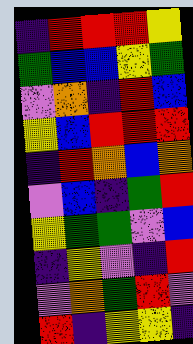[["indigo", "red", "red", "red", "yellow"], ["green", "blue", "blue", "yellow", "green"], ["violet", "orange", "indigo", "red", "blue"], ["yellow", "blue", "red", "red", "red"], ["indigo", "red", "orange", "blue", "orange"], ["violet", "blue", "indigo", "green", "red"], ["yellow", "green", "green", "violet", "blue"], ["indigo", "yellow", "violet", "indigo", "red"], ["violet", "orange", "green", "red", "violet"], ["red", "indigo", "yellow", "yellow", "indigo"]]